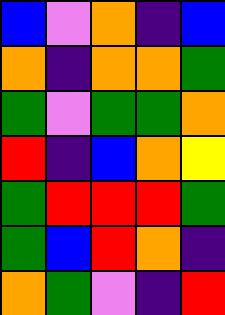[["blue", "violet", "orange", "indigo", "blue"], ["orange", "indigo", "orange", "orange", "green"], ["green", "violet", "green", "green", "orange"], ["red", "indigo", "blue", "orange", "yellow"], ["green", "red", "red", "red", "green"], ["green", "blue", "red", "orange", "indigo"], ["orange", "green", "violet", "indigo", "red"]]